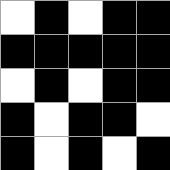[["white", "black", "white", "black", "black"], ["black", "black", "black", "black", "black"], ["white", "black", "white", "black", "black"], ["black", "white", "black", "black", "white"], ["black", "white", "black", "white", "black"]]